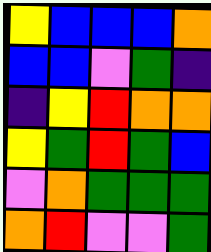[["yellow", "blue", "blue", "blue", "orange"], ["blue", "blue", "violet", "green", "indigo"], ["indigo", "yellow", "red", "orange", "orange"], ["yellow", "green", "red", "green", "blue"], ["violet", "orange", "green", "green", "green"], ["orange", "red", "violet", "violet", "green"]]